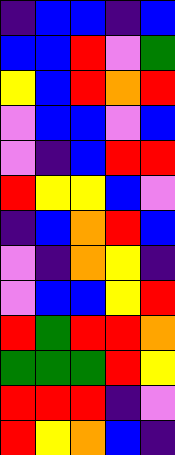[["indigo", "blue", "blue", "indigo", "blue"], ["blue", "blue", "red", "violet", "green"], ["yellow", "blue", "red", "orange", "red"], ["violet", "blue", "blue", "violet", "blue"], ["violet", "indigo", "blue", "red", "red"], ["red", "yellow", "yellow", "blue", "violet"], ["indigo", "blue", "orange", "red", "blue"], ["violet", "indigo", "orange", "yellow", "indigo"], ["violet", "blue", "blue", "yellow", "red"], ["red", "green", "red", "red", "orange"], ["green", "green", "green", "red", "yellow"], ["red", "red", "red", "indigo", "violet"], ["red", "yellow", "orange", "blue", "indigo"]]